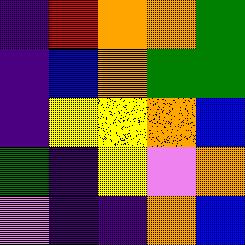[["indigo", "red", "orange", "orange", "green"], ["indigo", "blue", "orange", "green", "green"], ["indigo", "yellow", "yellow", "orange", "blue"], ["green", "indigo", "yellow", "violet", "orange"], ["violet", "indigo", "indigo", "orange", "blue"]]